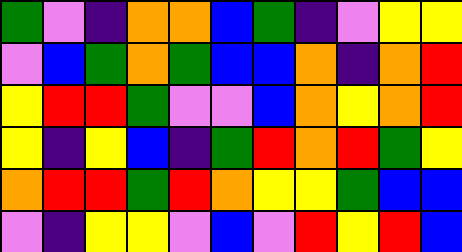[["green", "violet", "indigo", "orange", "orange", "blue", "green", "indigo", "violet", "yellow", "yellow"], ["violet", "blue", "green", "orange", "green", "blue", "blue", "orange", "indigo", "orange", "red"], ["yellow", "red", "red", "green", "violet", "violet", "blue", "orange", "yellow", "orange", "red"], ["yellow", "indigo", "yellow", "blue", "indigo", "green", "red", "orange", "red", "green", "yellow"], ["orange", "red", "red", "green", "red", "orange", "yellow", "yellow", "green", "blue", "blue"], ["violet", "indigo", "yellow", "yellow", "violet", "blue", "violet", "red", "yellow", "red", "blue"]]